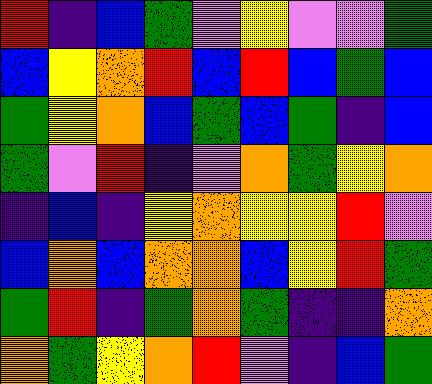[["red", "indigo", "blue", "green", "violet", "yellow", "violet", "violet", "green"], ["blue", "yellow", "orange", "red", "blue", "red", "blue", "green", "blue"], ["green", "yellow", "orange", "blue", "green", "blue", "green", "indigo", "blue"], ["green", "violet", "red", "indigo", "violet", "orange", "green", "yellow", "orange"], ["indigo", "blue", "indigo", "yellow", "orange", "yellow", "yellow", "red", "violet"], ["blue", "orange", "blue", "orange", "orange", "blue", "yellow", "red", "green"], ["green", "red", "indigo", "green", "orange", "green", "indigo", "indigo", "orange"], ["orange", "green", "yellow", "orange", "red", "violet", "indigo", "blue", "green"]]